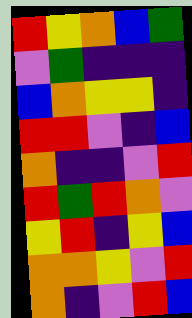[["red", "yellow", "orange", "blue", "green"], ["violet", "green", "indigo", "indigo", "indigo"], ["blue", "orange", "yellow", "yellow", "indigo"], ["red", "red", "violet", "indigo", "blue"], ["orange", "indigo", "indigo", "violet", "red"], ["red", "green", "red", "orange", "violet"], ["yellow", "red", "indigo", "yellow", "blue"], ["orange", "orange", "yellow", "violet", "red"], ["orange", "indigo", "violet", "red", "blue"]]